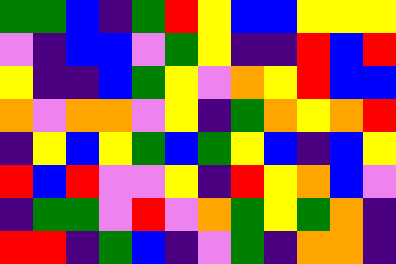[["green", "green", "blue", "indigo", "green", "red", "yellow", "blue", "blue", "yellow", "yellow", "yellow"], ["violet", "indigo", "blue", "blue", "violet", "green", "yellow", "indigo", "indigo", "red", "blue", "red"], ["yellow", "indigo", "indigo", "blue", "green", "yellow", "violet", "orange", "yellow", "red", "blue", "blue"], ["orange", "violet", "orange", "orange", "violet", "yellow", "indigo", "green", "orange", "yellow", "orange", "red"], ["indigo", "yellow", "blue", "yellow", "green", "blue", "green", "yellow", "blue", "indigo", "blue", "yellow"], ["red", "blue", "red", "violet", "violet", "yellow", "indigo", "red", "yellow", "orange", "blue", "violet"], ["indigo", "green", "green", "violet", "red", "violet", "orange", "green", "yellow", "green", "orange", "indigo"], ["red", "red", "indigo", "green", "blue", "indigo", "violet", "green", "indigo", "orange", "orange", "indigo"]]